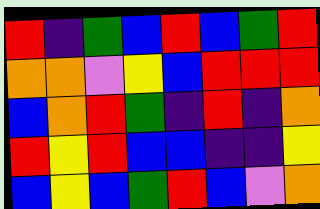[["red", "indigo", "green", "blue", "red", "blue", "green", "red"], ["orange", "orange", "violet", "yellow", "blue", "red", "red", "red"], ["blue", "orange", "red", "green", "indigo", "red", "indigo", "orange"], ["red", "yellow", "red", "blue", "blue", "indigo", "indigo", "yellow"], ["blue", "yellow", "blue", "green", "red", "blue", "violet", "orange"]]